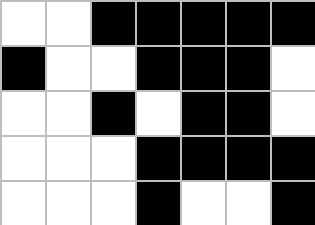[["white", "white", "black", "black", "black", "black", "black"], ["black", "white", "white", "black", "black", "black", "white"], ["white", "white", "black", "white", "black", "black", "white"], ["white", "white", "white", "black", "black", "black", "black"], ["white", "white", "white", "black", "white", "white", "black"]]